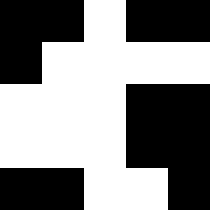[["black", "black", "white", "black", "black"], ["black", "white", "white", "white", "white"], ["white", "white", "white", "black", "black"], ["white", "white", "white", "black", "black"], ["black", "black", "white", "white", "black"]]